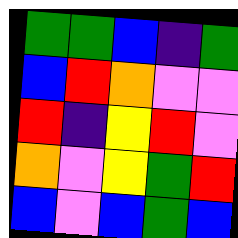[["green", "green", "blue", "indigo", "green"], ["blue", "red", "orange", "violet", "violet"], ["red", "indigo", "yellow", "red", "violet"], ["orange", "violet", "yellow", "green", "red"], ["blue", "violet", "blue", "green", "blue"]]